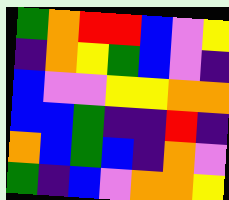[["green", "orange", "red", "red", "blue", "violet", "yellow"], ["indigo", "orange", "yellow", "green", "blue", "violet", "indigo"], ["blue", "violet", "violet", "yellow", "yellow", "orange", "orange"], ["blue", "blue", "green", "indigo", "indigo", "red", "indigo"], ["orange", "blue", "green", "blue", "indigo", "orange", "violet"], ["green", "indigo", "blue", "violet", "orange", "orange", "yellow"]]